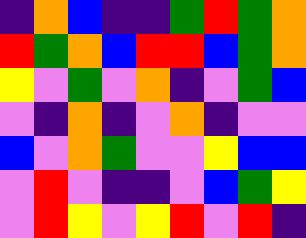[["indigo", "orange", "blue", "indigo", "indigo", "green", "red", "green", "orange"], ["red", "green", "orange", "blue", "red", "red", "blue", "green", "orange"], ["yellow", "violet", "green", "violet", "orange", "indigo", "violet", "green", "blue"], ["violet", "indigo", "orange", "indigo", "violet", "orange", "indigo", "violet", "violet"], ["blue", "violet", "orange", "green", "violet", "violet", "yellow", "blue", "blue"], ["violet", "red", "violet", "indigo", "indigo", "violet", "blue", "green", "yellow"], ["violet", "red", "yellow", "violet", "yellow", "red", "violet", "red", "indigo"]]